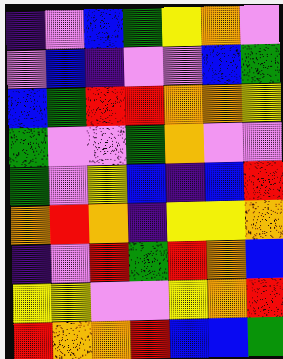[["indigo", "violet", "blue", "green", "yellow", "orange", "violet"], ["violet", "blue", "indigo", "violet", "violet", "blue", "green"], ["blue", "green", "red", "red", "orange", "orange", "yellow"], ["green", "violet", "violet", "green", "orange", "violet", "violet"], ["green", "violet", "yellow", "blue", "indigo", "blue", "red"], ["orange", "red", "orange", "indigo", "yellow", "yellow", "orange"], ["indigo", "violet", "red", "green", "red", "orange", "blue"], ["yellow", "yellow", "violet", "violet", "yellow", "orange", "red"], ["red", "orange", "orange", "red", "blue", "blue", "green"]]